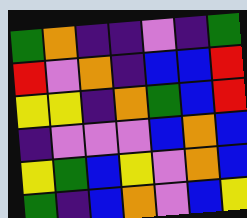[["green", "orange", "indigo", "indigo", "violet", "indigo", "green"], ["red", "violet", "orange", "indigo", "blue", "blue", "red"], ["yellow", "yellow", "indigo", "orange", "green", "blue", "red"], ["indigo", "violet", "violet", "violet", "blue", "orange", "blue"], ["yellow", "green", "blue", "yellow", "violet", "orange", "blue"], ["green", "indigo", "blue", "orange", "violet", "blue", "yellow"]]